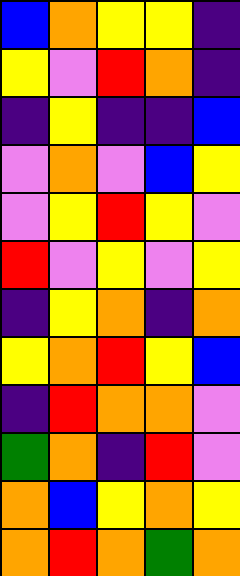[["blue", "orange", "yellow", "yellow", "indigo"], ["yellow", "violet", "red", "orange", "indigo"], ["indigo", "yellow", "indigo", "indigo", "blue"], ["violet", "orange", "violet", "blue", "yellow"], ["violet", "yellow", "red", "yellow", "violet"], ["red", "violet", "yellow", "violet", "yellow"], ["indigo", "yellow", "orange", "indigo", "orange"], ["yellow", "orange", "red", "yellow", "blue"], ["indigo", "red", "orange", "orange", "violet"], ["green", "orange", "indigo", "red", "violet"], ["orange", "blue", "yellow", "orange", "yellow"], ["orange", "red", "orange", "green", "orange"]]